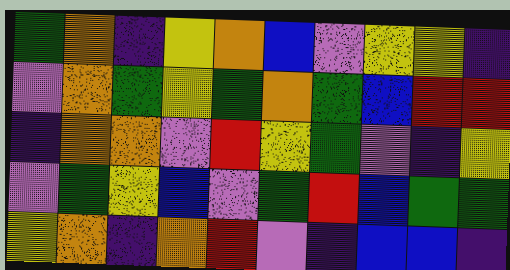[["green", "orange", "indigo", "yellow", "orange", "blue", "violet", "yellow", "yellow", "indigo"], ["violet", "orange", "green", "yellow", "green", "orange", "green", "blue", "red", "red"], ["indigo", "orange", "orange", "violet", "red", "yellow", "green", "violet", "indigo", "yellow"], ["violet", "green", "yellow", "blue", "violet", "green", "red", "blue", "green", "green"], ["yellow", "orange", "indigo", "orange", "red", "violet", "indigo", "blue", "blue", "indigo"]]